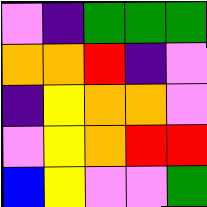[["violet", "indigo", "green", "green", "green"], ["orange", "orange", "red", "indigo", "violet"], ["indigo", "yellow", "orange", "orange", "violet"], ["violet", "yellow", "orange", "red", "red"], ["blue", "yellow", "violet", "violet", "green"]]